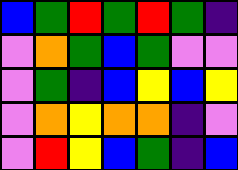[["blue", "green", "red", "green", "red", "green", "indigo"], ["violet", "orange", "green", "blue", "green", "violet", "violet"], ["violet", "green", "indigo", "blue", "yellow", "blue", "yellow"], ["violet", "orange", "yellow", "orange", "orange", "indigo", "violet"], ["violet", "red", "yellow", "blue", "green", "indigo", "blue"]]